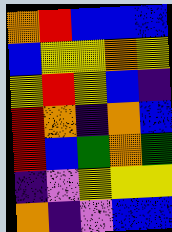[["orange", "red", "blue", "blue", "blue"], ["blue", "yellow", "yellow", "orange", "yellow"], ["yellow", "red", "yellow", "blue", "indigo"], ["red", "orange", "indigo", "orange", "blue"], ["red", "blue", "green", "orange", "green"], ["indigo", "violet", "yellow", "yellow", "yellow"], ["orange", "indigo", "violet", "blue", "blue"]]